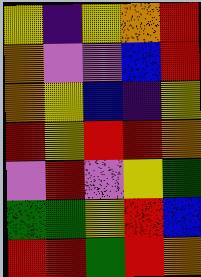[["yellow", "indigo", "yellow", "orange", "red"], ["orange", "violet", "violet", "blue", "red"], ["orange", "yellow", "blue", "indigo", "yellow"], ["red", "yellow", "red", "red", "orange"], ["violet", "red", "violet", "yellow", "green"], ["green", "green", "yellow", "red", "blue"], ["red", "red", "green", "red", "orange"]]